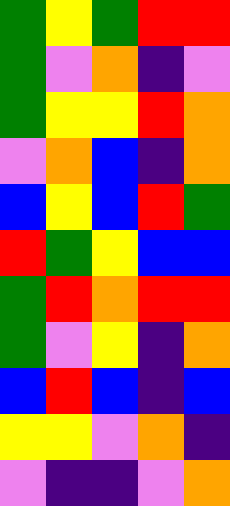[["green", "yellow", "green", "red", "red"], ["green", "violet", "orange", "indigo", "violet"], ["green", "yellow", "yellow", "red", "orange"], ["violet", "orange", "blue", "indigo", "orange"], ["blue", "yellow", "blue", "red", "green"], ["red", "green", "yellow", "blue", "blue"], ["green", "red", "orange", "red", "red"], ["green", "violet", "yellow", "indigo", "orange"], ["blue", "red", "blue", "indigo", "blue"], ["yellow", "yellow", "violet", "orange", "indigo"], ["violet", "indigo", "indigo", "violet", "orange"]]